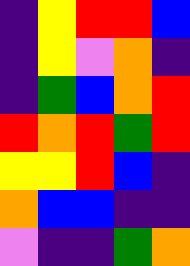[["indigo", "yellow", "red", "red", "blue"], ["indigo", "yellow", "violet", "orange", "indigo"], ["indigo", "green", "blue", "orange", "red"], ["red", "orange", "red", "green", "red"], ["yellow", "yellow", "red", "blue", "indigo"], ["orange", "blue", "blue", "indigo", "indigo"], ["violet", "indigo", "indigo", "green", "orange"]]